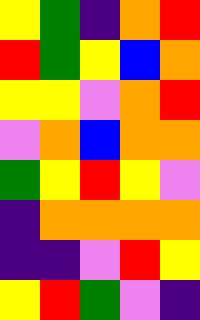[["yellow", "green", "indigo", "orange", "red"], ["red", "green", "yellow", "blue", "orange"], ["yellow", "yellow", "violet", "orange", "red"], ["violet", "orange", "blue", "orange", "orange"], ["green", "yellow", "red", "yellow", "violet"], ["indigo", "orange", "orange", "orange", "orange"], ["indigo", "indigo", "violet", "red", "yellow"], ["yellow", "red", "green", "violet", "indigo"]]